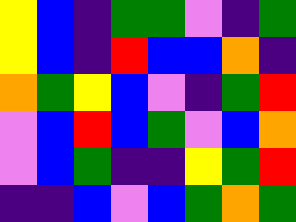[["yellow", "blue", "indigo", "green", "green", "violet", "indigo", "green"], ["yellow", "blue", "indigo", "red", "blue", "blue", "orange", "indigo"], ["orange", "green", "yellow", "blue", "violet", "indigo", "green", "red"], ["violet", "blue", "red", "blue", "green", "violet", "blue", "orange"], ["violet", "blue", "green", "indigo", "indigo", "yellow", "green", "red"], ["indigo", "indigo", "blue", "violet", "blue", "green", "orange", "green"]]